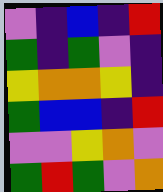[["violet", "indigo", "blue", "indigo", "red"], ["green", "indigo", "green", "violet", "indigo"], ["yellow", "orange", "orange", "yellow", "indigo"], ["green", "blue", "blue", "indigo", "red"], ["violet", "violet", "yellow", "orange", "violet"], ["green", "red", "green", "violet", "orange"]]